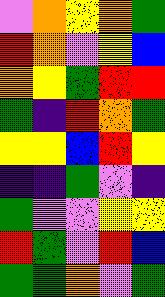[["violet", "orange", "yellow", "orange", "green"], ["red", "orange", "violet", "yellow", "blue"], ["orange", "yellow", "green", "red", "red"], ["green", "indigo", "red", "orange", "green"], ["yellow", "yellow", "blue", "red", "yellow"], ["indigo", "indigo", "green", "violet", "indigo"], ["green", "violet", "violet", "yellow", "yellow"], ["red", "green", "violet", "red", "blue"], ["green", "green", "orange", "violet", "green"]]